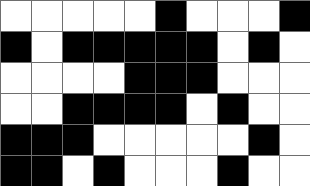[["white", "white", "white", "white", "white", "black", "white", "white", "white", "black"], ["black", "white", "black", "black", "black", "black", "black", "white", "black", "white"], ["white", "white", "white", "white", "black", "black", "black", "white", "white", "white"], ["white", "white", "black", "black", "black", "black", "white", "black", "white", "white"], ["black", "black", "black", "white", "white", "white", "white", "white", "black", "white"], ["black", "black", "white", "black", "white", "white", "white", "black", "white", "white"]]